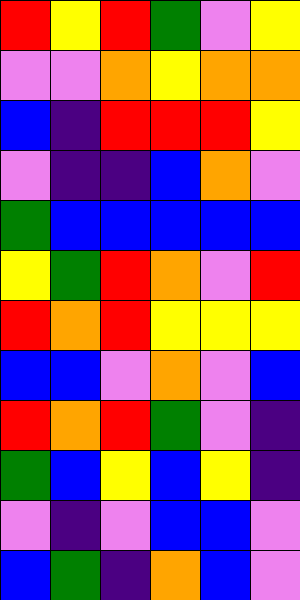[["red", "yellow", "red", "green", "violet", "yellow"], ["violet", "violet", "orange", "yellow", "orange", "orange"], ["blue", "indigo", "red", "red", "red", "yellow"], ["violet", "indigo", "indigo", "blue", "orange", "violet"], ["green", "blue", "blue", "blue", "blue", "blue"], ["yellow", "green", "red", "orange", "violet", "red"], ["red", "orange", "red", "yellow", "yellow", "yellow"], ["blue", "blue", "violet", "orange", "violet", "blue"], ["red", "orange", "red", "green", "violet", "indigo"], ["green", "blue", "yellow", "blue", "yellow", "indigo"], ["violet", "indigo", "violet", "blue", "blue", "violet"], ["blue", "green", "indigo", "orange", "blue", "violet"]]